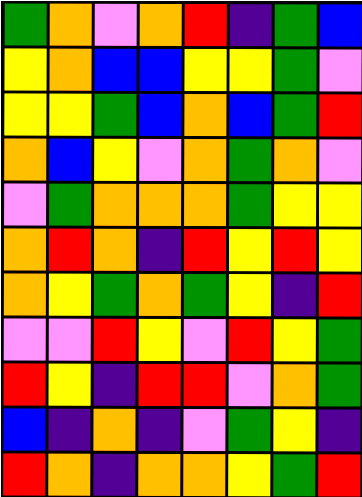[["green", "orange", "violet", "orange", "red", "indigo", "green", "blue"], ["yellow", "orange", "blue", "blue", "yellow", "yellow", "green", "violet"], ["yellow", "yellow", "green", "blue", "orange", "blue", "green", "red"], ["orange", "blue", "yellow", "violet", "orange", "green", "orange", "violet"], ["violet", "green", "orange", "orange", "orange", "green", "yellow", "yellow"], ["orange", "red", "orange", "indigo", "red", "yellow", "red", "yellow"], ["orange", "yellow", "green", "orange", "green", "yellow", "indigo", "red"], ["violet", "violet", "red", "yellow", "violet", "red", "yellow", "green"], ["red", "yellow", "indigo", "red", "red", "violet", "orange", "green"], ["blue", "indigo", "orange", "indigo", "violet", "green", "yellow", "indigo"], ["red", "orange", "indigo", "orange", "orange", "yellow", "green", "red"]]